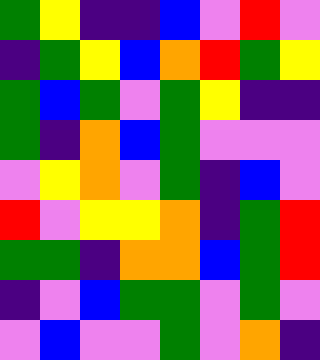[["green", "yellow", "indigo", "indigo", "blue", "violet", "red", "violet"], ["indigo", "green", "yellow", "blue", "orange", "red", "green", "yellow"], ["green", "blue", "green", "violet", "green", "yellow", "indigo", "indigo"], ["green", "indigo", "orange", "blue", "green", "violet", "violet", "violet"], ["violet", "yellow", "orange", "violet", "green", "indigo", "blue", "violet"], ["red", "violet", "yellow", "yellow", "orange", "indigo", "green", "red"], ["green", "green", "indigo", "orange", "orange", "blue", "green", "red"], ["indigo", "violet", "blue", "green", "green", "violet", "green", "violet"], ["violet", "blue", "violet", "violet", "green", "violet", "orange", "indigo"]]